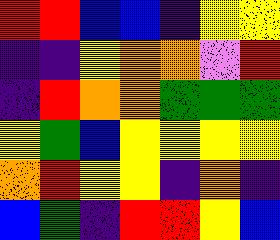[["red", "red", "blue", "blue", "indigo", "yellow", "yellow"], ["indigo", "indigo", "yellow", "orange", "orange", "violet", "red"], ["indigo", "red", "orange", "orange", "green", "green", "green"], ["yellow", "green", "blue", "yellow", "yellow", "yellow", "yellow"], ["orange", "red", "yellow", "yellow", "indigo", "orange", "indigo"], ["blue", "green", "indigo", "red", "red", "yellow", "blue"]]